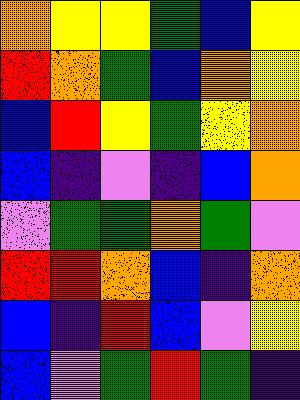[["orange", "yellow", "yellow", "green", "blue", "yellow"], ["red", "orange", "green", "blue", "orange", "yellow"], ["blue", "red", "yellow", "green", "yellow", "orange"], ["blue", "indigo", "violet", "indigo", "blue", "orange"], ["violet", "green", "green", "orange", "green", "violet"], ["red", "red", "orange", "blue", "indigo", "orange"], ["blue", "indigo", "red", "blue", "violet", "yellow"], ["blue", "violet", "green", "red", "green", "indigo"]]